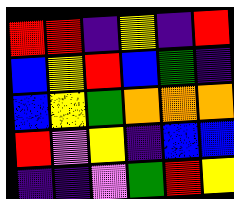[["red", "red", "indigo", "yellow", "indigo", "red"], ["blue", "yellow", "red", "blue", "green", "indigo"], ["blue", "yellow", "green", "orange", "orange", "orange"], ["red", "violet", "yellow", "indigo", "blue", "blue"], ["indigo", "indigo", "violet", "green", "red", "yellow"]]